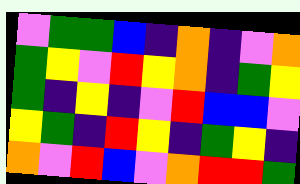[["violet", "green", "green", "blue", "indigo", "orange", "indigo", "violet", "orange"], ["green", "yellow", "violet", "red", "yellow", "orange", "indigo", "green", "yellow"], ["green", "indigo", "yellow", "indigo", "violet", "red", "blue", "blue", "violet"], ["yellow", "green", "indigo", "red", "yellow", "indigo", "green", "yellow", "indigo"], ["orange", "violet", "red", "blue", "violet", "orange", "red", "red", "green"]]